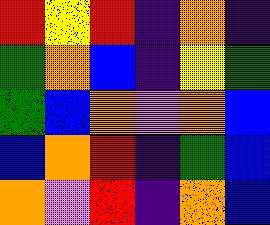[["red", "yellow", "red", "indigo", "orange", "indigo"], ["green", "orange", "blue", "indigo", "yellow", "green"], ["green", "blue", "orange", "violet", "orange", "blue"], ["blue", "orange", "red", "indigo", "green", "blue"], ["orange", "violet", "red", "indigo", "orange", "blue"]]